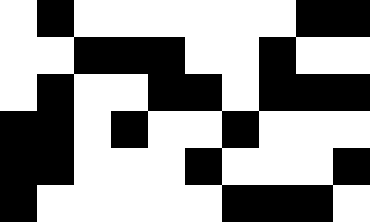[["white", "black", "white", "white", "white", "white", "white", "white", "black", "black"], ["white", "white", "black", "black", "black", "white", "white", "black", "white", "white"], ["white", "black", "white", "white", "black", "black", "white", "black", "black", "black"], ["black", "black", "white", "black", "white", "white", "black", "white", "white", "white"], ["black", "black", "white", "white", "white", "black", "white", "white", "white", "black"], ["black", "white", "white", "white", "white", "white", "black", "black", "black", "white"]]